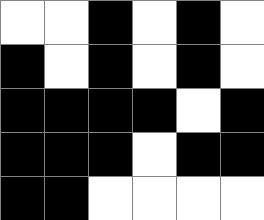[["white", "white", "black", "white", "black", "white"], ["black", "white", "black", "white", "black", "white"], ["black", "black", "black", "black", "white", "black"], ["black", "black", "black", "white", "black", "black"], ["black", "black", "white", "white", "white", "white"]]